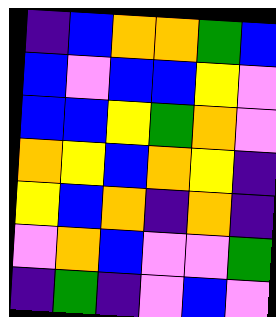[["indigo", "blue", "orange", "orange", "green", "blue"], ["blue", "violet", "blue", "blue", "yellow", "violet"], ["blue", "blue", "yellow", "green", "orange", "violet"], ["orange", "yellow", "blue", "orange", "yellow", "indigo"], ["yellow", "blue", "orange", "indigo", "orange", "indigo"], ["violet", "orange", "blue", "violet", "violet", "green"], ["indigo", "green", "indigo", "violet", "blue", "violet"]]